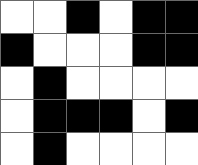[["white", "white", "black", "white", "black", "black"], ["black", "white", "white", "white", "black", "black"], ["white", "black", "white", "white", "white", "white"], ["white", "black", "black", "black", "white", "black"], ["white", "black", "white", "white", "white", "white"]]